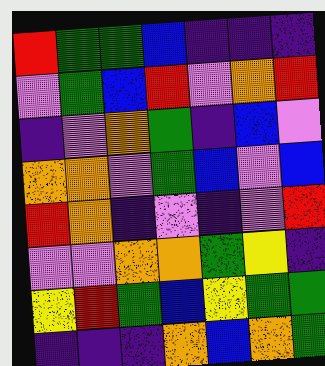[["red", "green", "green", "blue", "indigo", "indigo", "indigo"], ["violet", "green", "blue", "red", "violet", "orange", "red"], ["indigo", "violet", "orange", "green", "indigo", "blue", "violet"], ["orange", "orange", "violet", "green", "blue", "violet", "blue"], ["red", "orange", "indigo", "violet", "indigo", "violet", "red"], ["violet", "violet", "orange", "orange", "green", "yellow", "indigo"], ["yellow", "red", "green", "blue", "yellow", "green", "green"], ["indigo", "indigo", "indigo", "orange", "blue", "orange", "green"]]